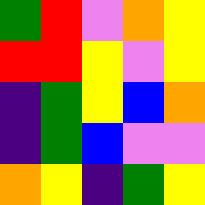[["green", "red", "violet", "orange", "yellow"], ["red", "red", "yellow", "violet", "yellow"], ["indigo", "green", "yellow", "blue", "orange"], ["indigo", "green", "blue", "violet", "violet"], ["orange", "yellow", "indigo", "green", "yellow"]]